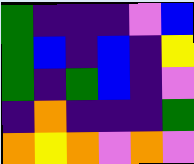[["green", "indigo", "indigo", "indigo", "violet", "blue"], ["green", "blue", "indigo", "blue", "indigo", "yellow"], ["green", "indigo", "green", "blue", "indigo", "violet"], ["indigo", "orange", "indigo", "indigo", "indigo", "green"], ["orange", "yellow", "orange", "violet", "orange", "violet"]]